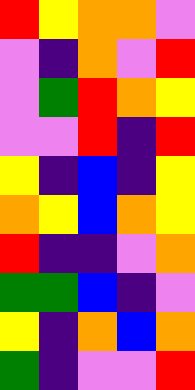[["red", "yellow", "orange", "orange", "violet"], ["violet", "indigo", "orange", "violet", "red"], ["violet", "green", "red", "orange", "yellow"], ["violet", "violet", "red", "indigo", "red"], ["yellow", "indigo", "blue", "indigo", "yellow"], ["orange", "yellow", "blue", "orange", "yellow"], ["red", "indigo", "indigo", "violet", "orange"], ["green", "green", "blue", "indigo", "violet"], ["yellow", "indigo", "orange", "blue", "orange"], ["green", "indigo", "violet", "violet", "red"]]